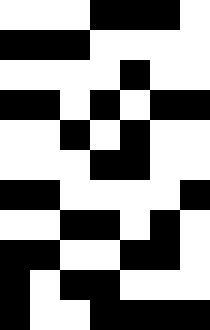[["white", "white", "white", "black", "black", "black", "white"], ["black", "black", "black", "white", "white", "white", "white"], ["white", "white", "white", "white", "black", "white", "white"], ["black", "black", "white", "black", "white", "black", "black"], ["white", "white", "black", "white", "black", "white", "white"], ["white", "white", "white", "black", "black", "white", "white"], ["black", "black", "white", "white", "white", "white", "black"], ["white", "white", "black", "black", "white", "black", "white"], ["black", "black", "white", "white", "black", "black", "white"], ["black", "white", "black", "black", "white", "white", "white"], ["black", "white", "white", "black", "black", "black", "black"]]